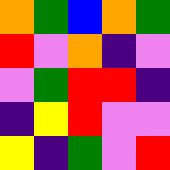[["orange", "green", "blue", "orange", "green"], ["red", "violet", "orange", "indigo", "violet"], ["violet", "green", "red", "red", "indigo"], ["indigo", "yellow", "red", "violet", "violet"], ["yellow", "indigo", "green", "violet", "red"]]